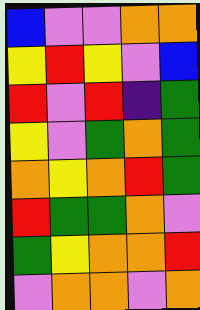[["blue", "violet", "violet", "orange", "orange"], ["yellow", "red", "yellow", "violet", "blue"], ["red", "violet", "red", "indigo", "green"], ["yellow", "violet", "green", "orange", "green"], ["orange", "yellow", "orange", "red", "green"], ["red", "green", "green", "orange", "violet"], ["green", "yellow", "orange", "orange", "red"], ["violet", "orange", "orange", "violet", "orange"]]